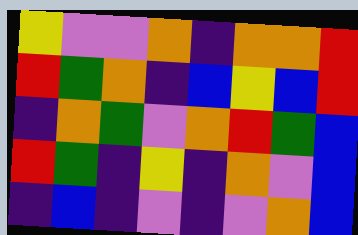[["yellow", "violet", "violet", "orange", "indigo", "orange", "orange", "red"], ["red", "green", "orange", "indigo", "blue", "yellow", "blue", "red"], ["indigo", "orange", "green", "violet", "orange", "red", "green", "blue"], ["red", "green", "indigo", "yellow", "indigo", "orange", "violet", "blue"], ["indigo", "blue", "indigo", "violet", "indigo", "violet", "orange", "blue"]]